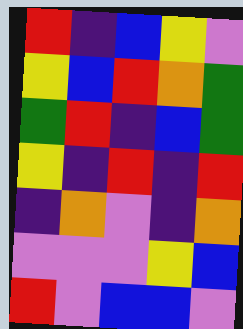[["red", "indigo", "blue", "yellow", "violet"], ["yellow", "blue", "red", "orange", "green"], ["green", "red", "indigo", "blue", "green"], ["yellow", "indigo", "red", "indigo", "red"], ["indigo", "orange", "violet", "indigo", "orange"], ["violet", "violet", "violet", "yellow", "blue"], ["red", "violet", "blue", "blue", "violet"]]